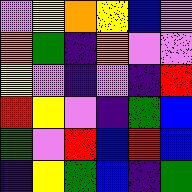[["violet", "yellow", "orange", "yellow", "blue", "violet"], ["orange", "green", "indigo", "orange", "violet", "violet"], ["yellow", "violet", "indigo", "violet", "indigo", "red"], ["red", "yellow", "violet", "indigo", "green", "blue"], ["green", "violet", "red", "blue", "red", "blue"], ["indigo", "yellow", "green", "blue", "indigo", "green"]]